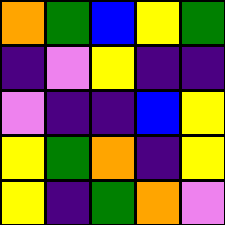[["orange", "green", "blue", "yellow", "green"], ["indigo", "violet", "yellow", "indigo", "indigo"], ["violet", "indigo", "indigo", "blue", "yellow"], ["yellow", "green", "orange", "indigo", "yellow"], ["yellow", "indigo", "green", "orange", "violet"]]